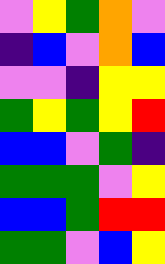[["violet", "yellow", "green", "orange", "violet"], ["indigo", "blue", "violet", "orange", "blue"], ["violet", "violet", "indigo", "yellow", "yellow"], ["green", "yellow", "green", "yellow", "red"], ["blue", "blue", "violet", "green", "indigo"], ["green", "green", "green", "violet", "yellow"], ["blue", "blue", "green", "red", "red"], ["green", "green", "violet", "blue", "yellow"]]